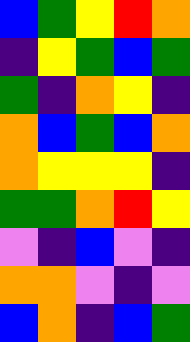[["blue", "green", "yellow", "red", "orange"], ["indigo", "yellow", "green", "blue", "green"], ["green", "indigo", "orange", "yellow", "indigo"], ["orange", "blue", "green", "blue", "orange"], ["orange", "yellow", "yellow", "yellow", "indigo"], ["green", "green", "orange", "red", "yellow"], ["violet", "indigo", "blue", "violet", "indigo"], ["orange", "orange", "violet", "indigo", "violet"], ["blue", "orange", "indigo", "blue", "green"]]